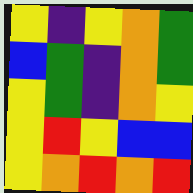[["yellow", "indigo", "yellow", "orange", "green"], ["blue", "green", "indigo", "orange", "green"], ["yellow", "green", "indigo", "orange", "yellow"], ["yellow", "red", "yellow", "blue", "blue"], ["yellow", "orange", "red", "orange", "red"]]